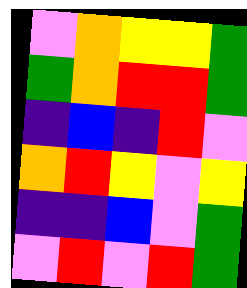[["violet", "orange", "yellow", "yellow", "green"], ["green", "orange", "red", "red", "green"], ["indigo", "blue", "indigo", "red", "violet"], ["orange", "red", "yellow", "violet", "yellow"], ["indigo", "indigo", "blue", "violet", "green"], ["violet", "red", "violet", "red", "green"]]